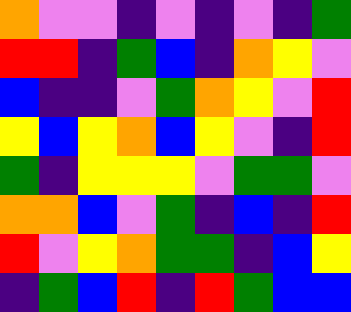[["orange", "violet", "violet", "indigo", "violet", "indigo", "violet", "indigo", "green"], ["red", "red", "indigo", "green", "blue", "indigo", "orange", "yellow", "violet"], ["blue", "indigo", "indigo", "violet", "green", "orange", "yellow", "violet", "red"], ["yellow", "blue", "yellow", "orange", "blue", "yellow", "violet", "indigo", "red"], ["green", "indigo", "yellow", "yellow", "yellow", "violet", "green", "green", "violet"], ["orange", "orange", "blue", "violet", "green", "indigo", "blue", "indigo", "red"], ["red", "violet", "yellow", "orange", "green", "green", "indigo", "blue", "yellow"], ["indigo", "green", "blue", "red", "indigo", "red", "green", "blue", "blue"]]